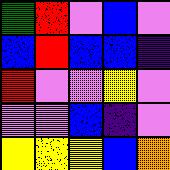[["green", "red", "violet", "blue", "violet"], ["blue", "red", "blue", "blue", "indigo"], ["red", "violet", "violet", "yellow", "violet"], ["violet", "violet", "blue", "indigo", "violet"], ["yellow", "yellow", "yellow", "blue", "orange"]]